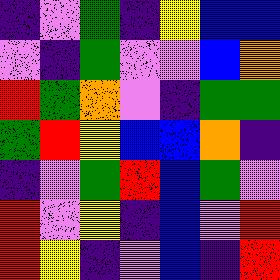[["indigo", "violet", "green", "indigo", "yellow", "blue", "blue"], ["violet", "indigo", "green", "violet", "violet", "blue", "orange"], ["red", "green", "orange", "violet", "indigo", "green", "green"], ["green", "red", "yellow", "blue", "blue", "orange", "indigo"], ["indigo", "violet", "green", "red", "blue", "green", "violet"], ["red", "violet", "yellow", "indigo", "blue", "violet", "red"], ["red", "yellow", "indigo", "violet", "blue", "indigo", "red"]]